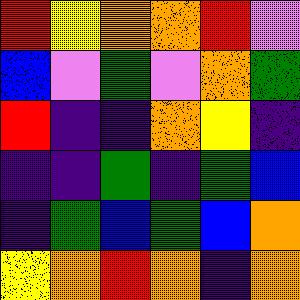[["red", "yellow", "orange", "orange", "red", "violet"], ["blue", "violet", "green", "violet", "orange", "green"], ["red", "indigo", "indigo", "orange", "yellow", "indigo"], ["indigo", "indigo", "green", "indigo", "green", "blue"], ["indigo", "green", "blue", "green", "blue", "orange"], ["yellow", "orange", "red", "orange", "indigo", "orange"]]